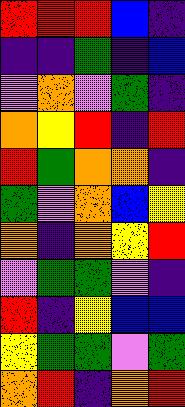[["red", "red", "red", "blue", "indigo"], ["indigo", "indigo", "green", "indigo", "blue"], ["violet", "orange", "violet", "green", "indigo"], ["orange", "yellow", "red", "indigo", "red"], ["red", "green", "orange", "orange", "indigo"], ["green", "violet", "orange", "blue", "yellow"], ["orange", "indigo", "orange", "yellow", "red"], ["violet", "green", "green", "violet", "indigo"], ["red", "indigo", "yellow", "blue", "blue"], ["yellow", "green", "green", "violet", "green"], ["orange", "red", "indigo", "orange", "red"]]